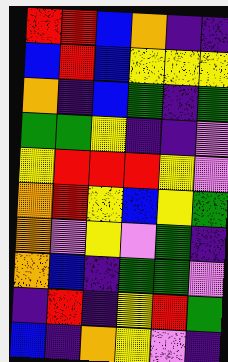[["red", "red", "blue", "orange", "indigo", "indigo"], ["blue", "red", "blue", "yellow", "yellow", "yellow"], ["orange", "indigo", "blue", "green", "indigo", "green"], ["green", "green", "yellow", "indigo", "indigo", "violet"], ["yellow", "red", "red", "red", "yellow", "violet"], ["orange", "red", "yellow", "blue", "yellow", "green"], ["orange", "violet", "yellow", "violet", "green", "indigo"], ["orange", "blue", "indigo", "green", "green", "violet"], ["indigo", "red", "indigo", "yellow", "red", "green"], ["blue", "indigo", "orange", "yellow", "violet", "indigo"]]